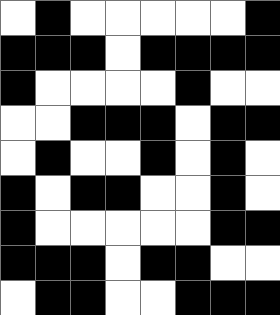[["white", "black", "white", "white", "white", "white", "white", "black"], ["black", "black", "black", "white", "black", "black", "black", "black"], ["black", "white", "white", "white", "white", "black", "white", "white"], ["white", "white", "black", "black", "black", "white", "black", "black"], ["white", "black", "white", "white", "black", "white", "black", "white"], ["black", "white", "black", "black", "white", "white", "black", "white"], ["black", "white", "white", "white", "white", "white", "black", "black"], ["black", "black", "black", "white", "black", "black", "white", "white"], ["white", "black", "black", "white", "white", "black", "black", "black"]]